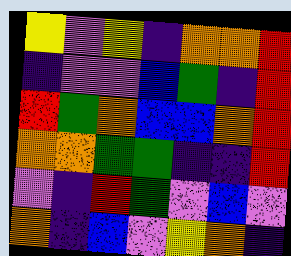[["yellow", "violet", "yellow", "indigo", "orange", "orange", "red"], ["indigo", "violet", "violet", "blue", "green", "indigo", "red"], ["red", "green", "orange", "blue", "blue", "orange", "red"], ["orange", "orange", "green", "green", "indigo", "indigo", "red"], ["violet", "indigo", "red", "green", "violet", "blue", "violet"], ["orange", "indigo", "blue", "violet", "yellow", "orange", "indigo"]]